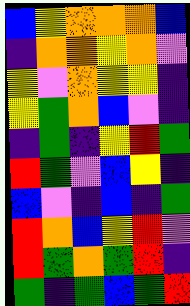[["blue", "yellow", "orange", "orange", "orange", "blue"], ["indigo", "orange", "orange", "yellow", "orange", "violet"], ["yellow", "violet", "orange", "yellow", "yellow", "indigo"], ["yellow", "green", "orange", "blue", "violet", "indigo"], ["indigo", "green", "indigo", "yellow", "red", "green"], ["red", "green", "violet", "blue", "yellow", "indigo"], ["blue", "violet", "indigo", "blue", "indigo", "green"], ["red", "orange", "blue", "yellow", "red", "violet"], ["red", "green", "orange", "green", "red", "indigo"], ["green", "indigo", "green", "blue", "green", "red"]]